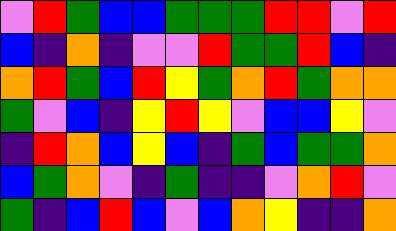[["violet", "red", "green", "blue", "blue", "green", "green", "green", "red", "red", "violet", "red"], ["blue", "indigo", "orange", "indigo", "violet", "violet", "red", "green", "green", "red", "blue", "indigo"], ["orange", "red", "green", "blue", "red", "yellow", "green", "orange", "red", "green", "orange", "orange"], ["green", "violet", "blue", "indigo", "yellow", "red", "yellow", "violet", "blue", "blue", "yellow", "violet"], ["indigo", "red", "orange", "blue", "yellow", "blue", "indigo", "green", "blue", "green", "green", "orange"], ["blue", "green", "orange", "violet", "indigo", "green", "indigo", "indigo", "violet", "orange", "red", "violet"], ["green", "indigo", "blue", "red", "blue", "violet", "blue", "orange", "yellow", "indigo", "indigo", "orange"]]